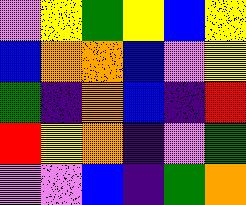[["violet", "yellow", "green", "yellow", "blue", "yellow"], ["blue", "orange", "orange", "blue", "violet", "yellow"], ["green", "indigo", "orange", "blue", "indigo", "red"], ["red", "yellow", "orange", "indigo", "violet", "green"], ["violet", "violet", "blue", "indigo", "green", "orange"]]